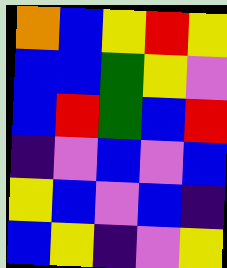[["orange", "blue", "yellow", "red", "yellow"], ["blue", "blue", "green", "yellow", "violet"], ["blue", "red", "green", "blue", "red"], ["indigo", "violet", "blue", "violet", "blue"], ["yellow", "blue", "violet", "blue", "indigo"], ["blue", "yellow", "indigo", "violet", "yellow"]]